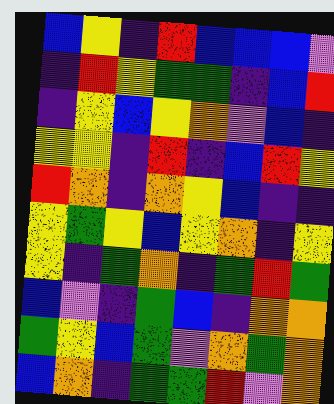[["blue", "yellow", "indigo", "red", "blue", "blue", "blue", "violet"], ["indigo", "red", "yellow", "green", "green", "indigo", "blue", "red"], ["indigo", "yellow", "blue", "yellow", "orange", "violet", "blue", "indigo"], ["yellow", "yellow", "indigo", "red", "indigo", "blue", "red", "yellow"], ["red", "orange", "indigo", "orange", "yellow", "blue", "indigo", "indigo"], ["yellow", "green", "yellow", "blue", "yellow", "orange", "indigo", "yellow"], ["yellow", "indigo", "green", "orange", "indigo", "green", "red", "green"], ["blue", "violet", "indigo", "green", "blue", "indigo", "orange", "orange"], ["green", "yellow", "blue", "green", "violet", "orange", "green", "orange"], ["blue", "orange", "indigo", "green", "green", "red", "violet", "orange"]]